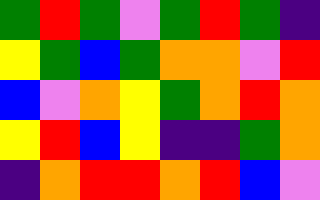[["green", "red", "green", "violet", "green", "red", "green", "indigo"], ["yellow", "green", "blue", "green", "orange", "orange", "violet", "red"], ["blue", "violet", "orange", "yellow", "green", "orange", "red", "orange"], ["yellow", "red", "blue", "yellow", "indigo", "indigo", "green", "orange"], ["indigo", "orange", "red", "red", "orange", "red", "blue", "violet"]]